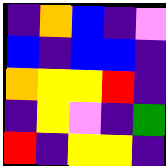[["indigo", "orange", "blue", "indigo", "violet"], ["blue", "indigo", "blue", "blue", "indigo"], ["orange", "yellow", "yellow", "red", "indigo"], ["indigo", "yellow", "violet", "indigo", "green"], ["red", "indigo", "yellow", "yellow", "indigo"]]